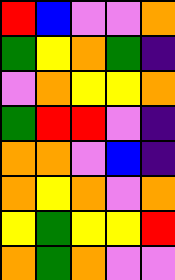[["red", "blue", "violet", "violet", "orange"], ["green", "yellow", "orange", "green", "indigo"], ["violet", "orange", "yellow", "yellow", "orange"], ["green", "red", "red", "violet", "indigo"], ["orange", "orange", "violet", "blue", "indigo"], ["orange", "yellow", "orange", "violet", "orange"], ["yellow", "green", "yellow", "yellow", "red"], ["orange", "green", "orange", "violet", "violet"]]